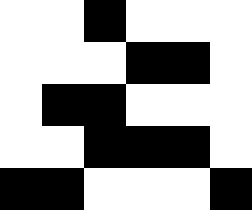[["white", "white", "black", "white", "white", "white"], ["white", "white", "white", "black", "black", "white"], ["white", "black", "black", "white", "white", "white"], ["white", "white", "black", "black", "black", "white"], ["black", "black", "white", "white", "white", "black"]]